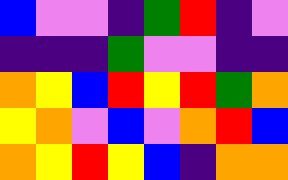[["blue", "violet", "violet", "indigo", "green", "red", "indigo", "violet"], ["indigo", "indigo", "indigo", "green", "violet", "violet", "indigo", "indigo"], ["orange", "yellow", "blue", "red", "yellow", "red", "green", "orange"], ["yellow", "orange", "violet", "blue", "violet", "orange", "red", "blue"], ["orange", "yellow", "red", "yellow", "blue", "indigo", "orange", "orange"]]